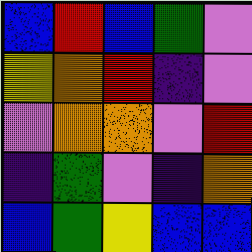[["blue", "red", "blue", "green", "violet"], ["yellow", "orange", "red", "indigo", "violet"], ["violet", "orange", "orange", "violet", "red"], ["indigo", "green", "violet", "indigo", "orange"], ["blue", "green", "yellow", "blue", "blue"]]